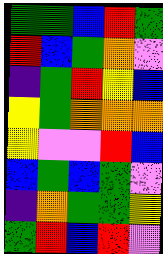[["green", "green", "blue", "red", "green"], ["red", "blue", "green", "orange", "violet"], ["indigo", "green", "red", "yellow", "blue"], ["yellow", "green", "orange", "orange", "orange"], ["yellow", "violet", "violet", "red", "blue"], ["blue", "green", "blue", "green", "violet"], ["indigo", "orange", "green", "green", "yellow"], ["green", "red", "blue", "red", "violet"]]